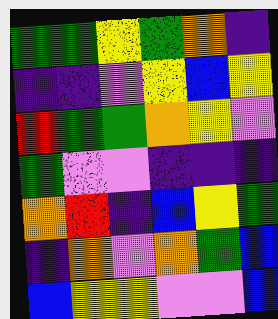[["green", "green", "yellow", "green", "orange", "indigo"], ["indigo", "indigo", "violet", "yellow", "blue", "yellow"], ["red", "green", "green", "orange", "yellow", "violet"], ["green", "violet", "violet", "indigo", "indigo", "indigo"], ["orange", "red", "indigo", "blue", "yellow", "green"], ["indigo", "orange", "violet", "orange", "green", "blue"], ["blue", "yellow", "yellow", "violet", "violet", "blue"]]